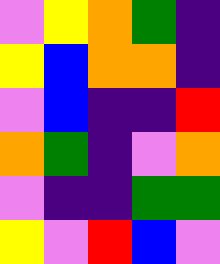[["violet", "yellow", "orange", "green", "indigo"], ["yellow", "blue", "orange", "orange", "indigo"], ["violet", "blue", "indigo", "indigo", "red"], ["orange", "green", "indigo", "violet", "orange"], ["violet", "indigo", "indigo", "green", "green"], ["yellow", "violet", "red", "blue", "violet"]]